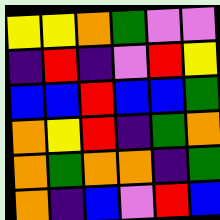[["yellow", "yellow", "orange", "green", "violet", "violet"], ["indigo", "red", "indigo", "violet", "red", "yellow"], ["blue", "blue", "red", "blue", "blue", "green"], ["orange", "yellow", "red", "indigo", "green", "orange"], ["orange", "green", "orange", "orange", "indigo", "green"], ["orange", "indigo", "blue", "violet", "red", "blue"]]